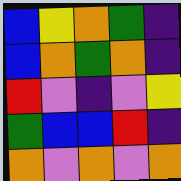[["blue", "yellow", "orange", "green", "indigo"], ["blue", "orange", "green", "orange", "indigo"], ["red", "violet", "indigo", "violet", "yellow"], ["green", "blue", "blue", "red", "indigo"], ["orange", "violet", "orange", "violet", "orange"]]